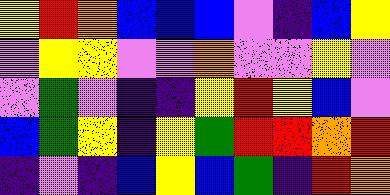[["yellow", "red", "orange", "blue", "blue", "blue", "violet", "indigo", "blue", "yellow"], ["violet", "yellow", "yellow", "violet", "violet", "orange", "violet", "violet", "yellow", "violet"], ["violet", "green", "violet", "indigo", "indigo", "yellow", "red", "yellow", "blue", "violet"], ["blue", "green", "yellow", "indigo", "yellow", "green", "red", "red", "orange", "red"], ["indigo", "violet", "indigo", "blue", "yellow", "blue", "green", "indigo", "red", "orange"]]